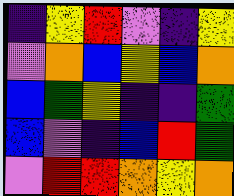[["indigo", "yellow", "red", "violet", "indigo", "yellow"], ["violet", "orange", "blue", "yellow", "blue", "orange"], ["blue", "green", "yellow", "indigo", "indigo", "green"], ["blue", "violet", "indigo", "blue", "red", "green"], ["violet", "red", "red", "orange", "yellow", "orange"]]